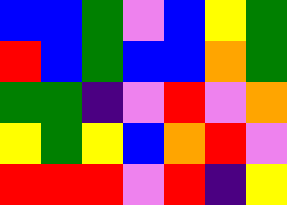[["blue", "blue", "green", "violet", "blue", "yellow", "green"], ["red", "blue", "green", "blue", "blue", "orange", "green"], ["green", "green", "indigo", "violet", "red", "violet", "orange"], ["yellow", "green", "yellow", "blue", "orange", "red", "violet"], ["red", "red", "red", "violet", "red", "indigo", "yellow"]]